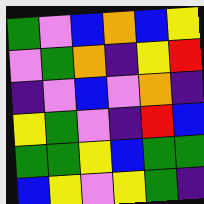[["green", "violet", "blue", "orange", "blue", "yellow"], ["violet", "green", "orange", "indigo", "yellow", "red"], ["indigo", "violet", "blue", "violet", "orange", "indigo"], ["yellow", "green", "violet", "indigo", "red", "blue"], ["green", "green", "yellow", "blue", "green", "green"], ["blue", "yellow", "violet", "yellow", "green", "indigo"]]